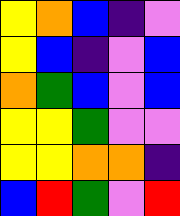[["yellow", "orange", "blue", "indigo", "violet"], ["yellow", "blue", "indigo", "violet", "blue"], ["orange", "green", "blue", "violet", "blue"], ["yellow", "yellow", "green", "violet", "violet"], ["yellow", "yellow", "orange", "orange", "indigo"], ["blue", "red", "green", "violet", "red"]]